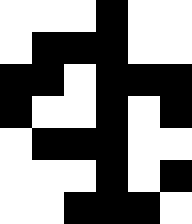[["white", "white", "white", "black", "white", "white"], ["white", "black", "black", "black", "white", "white"], ["black", "black", "white", "black", "black", "black"], ["black", "white", "white", "black", "white", "black"], ["white", "black", "black", "black", "white", "white"], ["white", "white", "white", "black", "white", "black"], ["white", "white", "black", "black", "black", "white"]]